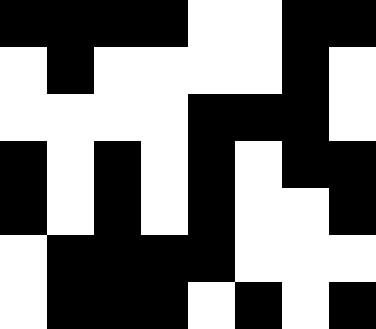[["black", "black", "black", "black", "white", "white", "black", "black"], ["white", "black", "white", "white", "white", "white", "black", "white"], ["white", "white", "white", "white", "black", "black", "black", "white"], ["black", "white", "black", "white", "black", "white", "black", "black"], ["black", "white", "black", "white", "black", "white", "white", "black"], ["white", "black", "black", "black", "black", "white", "white", "white"], ["white", "black", "black", "black", "white", "black", "white", "black"]]